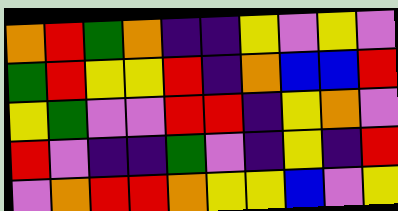[["orange", "red", "green", "orange", "indigo", "indigo", "yellow", "violet", "yellow", "violet"], ["green", "red", "yellow", "yellow", "red", "indigo", "orange", "blue", "blue", "red"], ["yellow", "green", "violet", "violet", "red", "red", "indigo", "yellow", "orange", "violet"], ["red", "violet", "indigo", "indigo", "green", "violet", "indigo", "yellow", "indigo", "red"], ["violet", "orange", "red", "red", "orange", "yellow", "yellow", "blue", "violet", "yellow"]]